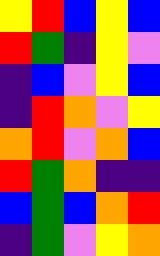[["yellow", "red", "blue", "yellow", "blue"], ["red", "green", "indigo", "yellow", "violet"], ["indigo", "blue", "violet", "yellow", "blue"], ["indigo", "red", "orange", "violet", "yellow"], ["orange", "red", "violet", "orange", "blue"], ["red", "green", "orange", "indigo", "indigo"], ["blue", "green", "blue", "orange", "red"], ["indigo", "green", "violet", "yellow", "orange"]]